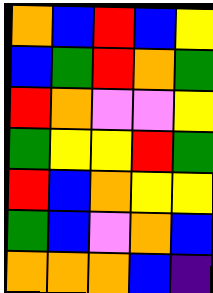[["orange", "blue", "red", "blue", "yellow"], ["blue", "green", "red", "orange", "green"], ["red", "orange", "violet", "violet", "yellow"], ["green", "yellow", "yellow", "red", "green"], ["red", "blue", "orange", "yellow", "yellow"], ["green", "blue", "violet", "orange", "blue"], ["orange", "orange", "orange", "blue", "indigo"]]